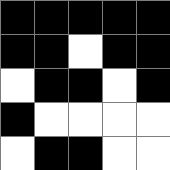[["black", "black", "black", "black", "black"], ["black", "black", "white", "black", "black"], ["white", "black", "black", "white", "black"], ["black", "white", "white", "white", "white"], ["white", "black", "black", "white", "white"]]